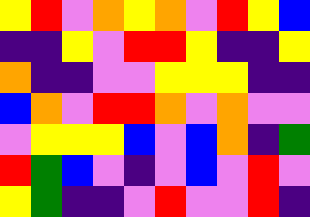[["yellow", "red", "violet", "orange", "yellow", "orange", "violet", "red", "yellow", "blue"], ["indigo", "indigo", "yellow", "violet", "red", "red", "yellow", "indigo", "indigo", "yellow"], ["orange", "indigo", "indigo", "violet", "violet", "yellow", "yellow", "yellow", "indigo", "indigo"], ["blue", "orange", "violet", "red", "red", "orange", "violet", "orange", "violet", "violet"], ["violet", "yellow", "yellow", "yellow", "blue", "violet", "blue", "orange", "indigo", "green"], ["red", "green", "blue", "violet", "indigo", "violet", "blue", "violet", "red", "violet"], ["yellow", "green", "indigo", "indigo", "violet", "red", "violet", "violet", "red", "indigo"]]